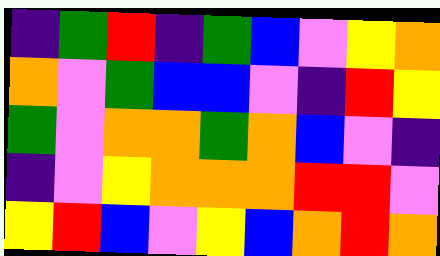[["indigo", "green", "red", "indigo", "green", "blue", "violet", "yellow", "orange"], ["orange", "violet", "green", "blue", "blue", "violet", "indigo", "red", "yellow"], ["green", "violet", "orange", "orange", "green", "orange", "blue", "violet", "indigo"], ["indigo", "violet", "yellow", "orange", "orange", "orange", "red", "red", "violet"], ["yellow", "red", "blue", "violet", "yellow", "blue", "orange", "red", "orange"]]